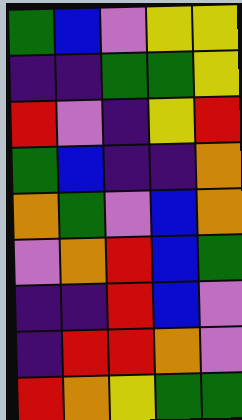[["green", "blue", "violet", "yellow", "yellow"], ["indigo", "indigo", "green", "green", "yellow"], ["red", "violet", "indigo", "yellow", "red"], ["green", "blue", "indigo", "indigo", "orange"], ["orange", "green", "violet", "blue", "orange"], ["violet", "orange", "red", "blue", "green"], ["indigo", "indigo", "red", "blue", "violet"], ["indigo", "red", "red", "orange", "violet"], ["red", "orange", "yellow", "green", "green"]]